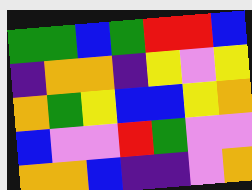[["green", "green", "blue", "green", "red", "red", "blue"], ["indigo", "orange", "orange", "indigo", "yellow", "violet", "yellow"], ["orange", "green", "yellow", "blue", "blue", "yellow", "orange"], ["blue", "violet", "violet", "red", "green", "violet", "violet"], ["orange", "orange", "blue", "indigo", "indigo", "violet", "orange"]]